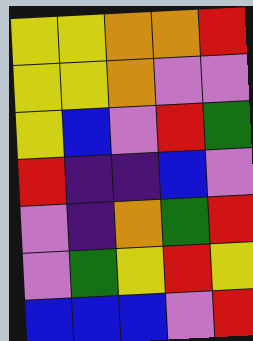[["yellow", "yellow", "orange", "orange", "red"], ["yellow", "yellow", "orange", "violet", "violet"], ["yellow", "blue", "violet", "red", "green"], ["red", "indigo", "indigo", "blue", "violet"], ["violet", "indigo", "orange", "green", "red"], ["violet", "green", "yellow", "red", "yellow"], ["blue", "blue", "blue", "violet", "red"]]